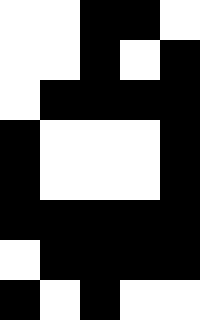[["white", "white", "black", "black", "white"], ["white", "white", "black", "white", "black"], ["white", "black", "black", "black", "black"], ["black", "white", "white", "white", "black"], ["black", "white", "white", "white", "black"], ["black", "black", "black", "black", "black"], ["white", "black", "black", "black", "black"], ["black", "white", "black", "white", "white"]]